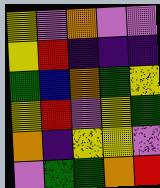[["yellow", "violet", "orange", "violet", "violet"], ["yellow", "red", "indigo", "indigo", "indigo"], ["green", "blue", "orange", "green", "yellow"], ["yellow", "red", "violet", "yellow", "green"], ["orange", "indigo", "yellow", "yellow", "violet"], ["violet", "green", "green", "orange", "red"]]